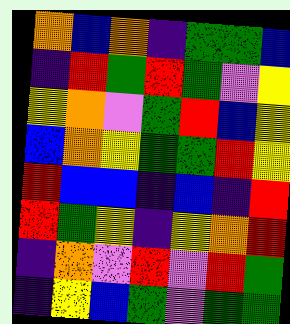[["orange", "blue", "orange", "indigo", "green", "green", "blue"], ["indigo", "red", "green", "red", "green", "violet", "yellow"], ["yellow", "orange", "violet", "green", "red", "blue", "yellow"], ["blue", "orange", "yellow", "green", "green", "red", "yellow"], ["red", "blue", "blue", "indigo", "blue", "indigo", "red"], ["red", "green", "yellow", "indigo", "yellow", "orange", "red"], ["indigo", "orange", "violet", "red", "violet", "red", "green"], ["indigo", "yellow", "blue", "green", "violet", "green", "green"]]